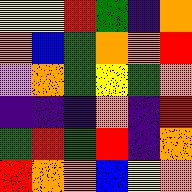[["yellow", "yellow", "red", "green", "indigo", "orange"], ["orange", "blue", "green", "orange", "orange", "red"], ["violet", "orange", "green", "yellow", "green", "orange"], ["indigo", "indigo", "indigo", "orange", "indigo", "red"], ["green", "red", "green", "red", "indigo", "orange"], ["red", "orange", "orange", "blue", "yellow", "orange"]]